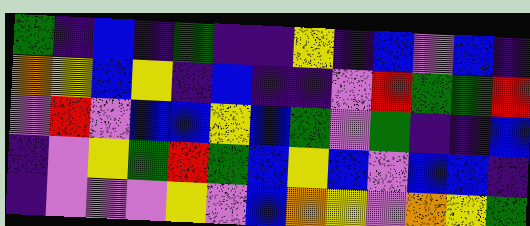[["green", "indigo", "blue", "indigo", "green", "indigo", "indigo", "yellow", "indigo", "blue", "violet", "blue", "indigo"], ["orange", "yellow", "blue", "yellow", "indigo", "blue", "indigo", "indigo", "violet", "red", "green", "green", "red"], ["violet", "red", "violet", "blue", "blue", "yellow", "blue", "green", "violet", "green", "indigo", "indigo", "blue"], ["indigo", "violet", "yellow", "green", "red", "green", "blue", "yellow", "blue", "violet", "blue", "blue", "indigo"], ["indigo", "violet", "violet", "violet", "yellow", "violet", "blue", "orange", "yellow", "violet", "orange", "yellow", "green"]]